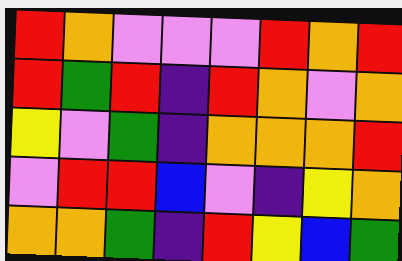[["red", "orange", "violet", "violet", "violet", "red", "orange", "red"], ["red", "green", "red", "indigo", "red", "orange", "violet", "orange"], ["yellow", "violet", "green", "indigo", "orange", "orange", "orange", "red"], ["violet", "red", "red", "blue", "violet", "indigo", "yellow", "orange"], ["orange", "orange", "green", "indigo", "red", "yellow", "blue", "green"]]